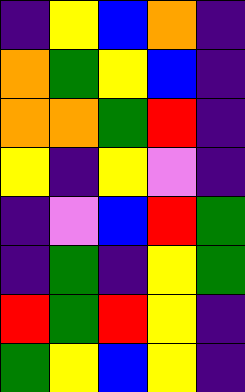[["indigo", "yellow", "blue", "orange", "indigo"], ["orange", "green", "yellow", "blue", "indigo"], ["orange", "orange", "green", "red", "indigo"], ["yellow", "indigo", "yellow", "violet", "indigo"], ["indigo", "violet", "blue", "red", "green"], ["indigo", "green", "indigo", "yellow", "green"], ["red", "green", "red", "yellow", "indigo"], ["green", "yellow", "blue", "yellow", "indigo"]]